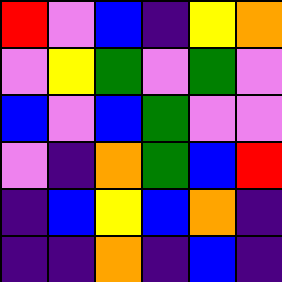[["red", "violet", "blue", "indigo", "yellow", "orange"], ["violet", "yellow", "green", "violet", "green", "violet"], ["blue", "violet", "blue", "green", "violet", "violet"], ["violet", "indigo", "orange", "green", "blue", "red"], ["indigo", "blue", "yellow", "blue", "orange", "indigo"], ["indigo", "indigo", "orange", "indigo", "blue", "indigo"]]